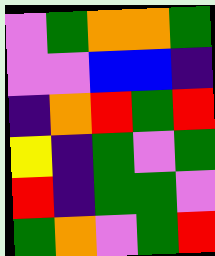[["violet", "green", "orange", "orange", "green"], ["violet", "violet", "blue", "blue", "indigo"], ["indigo", "orange", "red", "green", "red"], ["yellow", "indigo", "green", "violet", "green"], ["red", "indigo", "green", "green", "violet"], ["green", "orange", "violet", "green", "red"]]